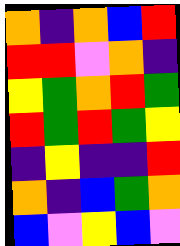[["orange", "indigo", "orange", "blue", "red"], ["red", "red", "violet", "orange", "indigo"], ["yellow", "green", "orange", "red", "green"], ["red", "green", "red", "green", "yellow"], ["indigo", "yellow", "indigo", "indigo", "red"], ["orange", "indigo", "blue", "green", "orange"], ["blue", "violet", "yellow", "blue", "violet"]]